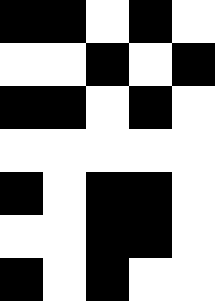[["black", "black", "white", "black", "white"], ["white", "white", "black", "white", "black"], ["black", "black", "white", "black", "white"], ["white", "white", "white", "white", "white"], ["black", "white", "black", "black", "white"], ["white", "white", "black", "black", "white"], ["black", "white", "black", "white", "white"]]